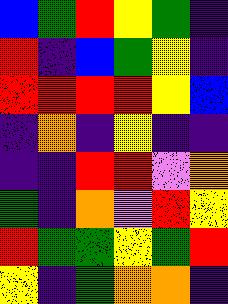[["blue", "green", "red", "yellow", "green", "indigo"], ["red", "indigo", "blue", "green", "yellow", "indigo"], ["red", "red", "red", "red", "yellow", "blue"], ["indigo", "orange", "indigo", "yellow", "indigo", "indigo"], ["indigo", "indigo", "red", "red", "violet", "orange"], ["green", "indigo", "orange", "violet", "red", "yellow"], ["red", "green", "green", "yellow", "green", "red"], ["yellow", "indigo", "green", "orange", "orange", "indigo"]]